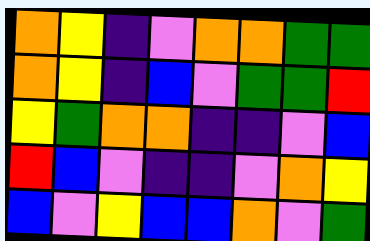[["orange", "yellow", "indigo", "violet", "orange", "orange", "green", "green"], ["orange", "yellow", "indigo", "blue", "violet", "green", "green", "red"], ["yellow", "green", "orange", "orange", "indigo", "indigo", "violet", "blue"], ["red", "blue", "violet", "indigo", "indigo", "violet", "orange", "yellow"], ["blue", "violet", "yellow", "blue", "blue", "orange", "violet", "green"]]